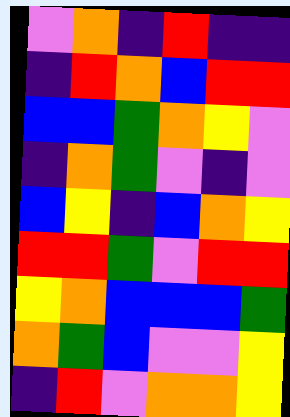[["violet", "orange", "indigo", "red", "indigo", "indigo"], ["indigo", "red", "orange", "blue", "red", "red"], ["blue", "blue", "green", "orange", "yellow", "violet"], ["indigo", "orange", "green", "violet", "indigo", "violet"], ["blue", "yellow", "indigo", "blue", "orange", "yellow"], ["red", "red", "green", "violet", "red", "red"], ["yellow", "orange", "blue", "blue", "blue", "green"], ["orange", "green", "blue", "violet", "violet", "yellow"], ["indigo", "red", "violet", "orange", "orange", "yellow"]]